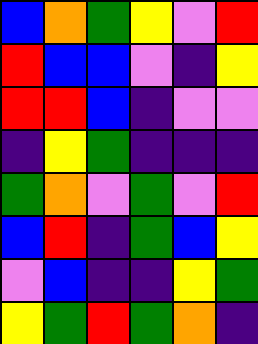[["blue", "orange", "green", "yellow", "violet", "red"], ["red", "blue", "blue", "violet", "indigo", "yellow"], ["red", "red", "blue", "indigo", "violet", "violet"], ["indigo", "yellow", "green", "indigo", "indigo", "indigo"], ["green", "orange", "violet", "green", "violet", "red"], ["blue", "red", "indigo", "green", "blue", "yellow"], ["violet", "blue", "indigo", "indigo", "yellow", "green"], ["yellow", "green", "red", "green", "orange", "indigo"]]